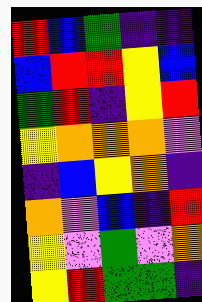[["red", "blue", "green", "indigo", "indigo"], ["blue", "red", "red", "yellow", "blue"], ["green", "red", "indigo", "yellow", "red"], ["yellow", "orange", "orange", "orange", "violet"], ["indigo", "blue", "yellow", "orange", "indigo"], ["orange", "violet", "blue", "indigo", "red"], ["yellow", "violet", "green", "violet", "orange"], ["yellow", "red", "green", "green", "indigo"]]